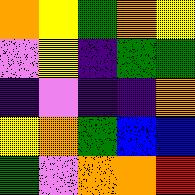[["orange", "yellow", "green", "orange", "yellow"], ["violet", "yellow", "indigo", "green", "green"], ["indigo", "violet", "indigo", "indigo", "orange"], ["yellow", "orange", "green", "blue", "blue"], ["green", "violet", "orange", "orange", "red"]]